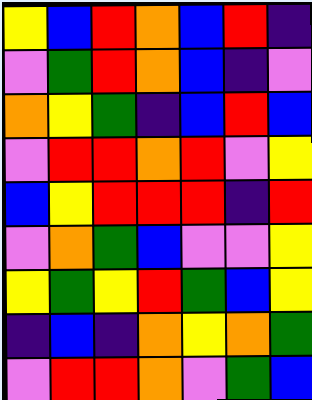[["yellow", "blue", "red", "orange", "blue", "red", "indigo"], ["violet", "green", "red", "orange", "blue", "indigo", "violet"], ["orange", "yellow", "green", "indigo", "blue", "red", "blue"], ["violet", "red", "red", "orange", "red", "violet", "yellow"], ["blue", "yellow", "red", "red", "red", "indigo", "red"], ["violet", "orange", "green", "blue", "violet", "violet", "yellow"], ["yellow", "green", "yellow", "red", "green", "blue", "yellow"], ["indigo", "blue", "indigo", "orange", "yellow", "orange", "green"], ["violet", "red", "red", "orange", "violet", "green", "blue"]]